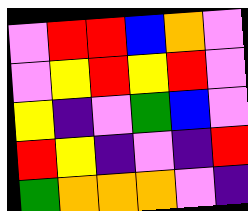[["violet", "red", "red", "blue", "orange", "violet"], ["violet", "yellow", "red", "yellow", "red", "violet"], ["yellow", "indigo", "violet", "green", "blue", "violet"], ["red", "yellow", "indigo", "violet", "indigo", "red"], ["green", "orange", "orange", "orange", "violet", "indigo"]]